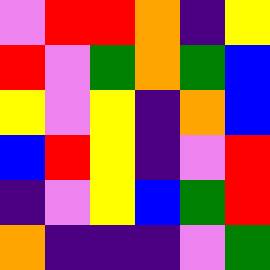[["violet", "red", "red", "orange", "indigo", "yellow"], ["red", "violet", "green", "orange", "green", "blue"], ["yellow", "violet", "yellow", "indigo", "orange", "blue"], ["blue", "red", "yellow", "indigo", "violet", "red"], ["indigo", "violet", "yellow", "blue", "green", "red"], ["orange", "indigo", "indigo", "indigo", "violet", "green"]]